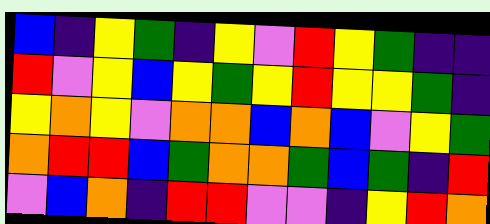[["blue", "indigo", "yellow", "green", "indigo", "yellow", "violet", "red", "yellow", "green", "indigo", "indigo"], ["red", "violet", "yellow", "blue", "yellow", "green", "yellow", "red", "yellow", "yellow", "green", "indigo"], ["yellow", "orange", "yellow", "violet", "orange", "orange", "blue", "orange", "blue", "violet", "yellow", "green"], ["orange", "red", "red", "blue", "green", "orange", "orange", "green", "blue", "green", "indigo", "red"], ["violet", "blue", "orange", "indigo", "red", "red", "violet", "violet", "indigo", "yellow", "red", "orange"]]